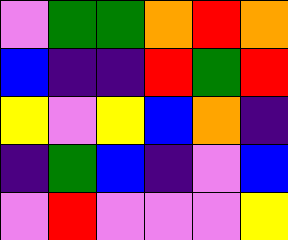[["violet", "green", "green", "orange", "red", "orange"], ["blue", "indigo", "indigo", "red", "green", "red"], ["yellow", "violet", "yellow", "blue", "orange", "indigo"], ["indigo", "green", "blue", "indigo", "violet", "blue"], ["violet", "red", "violet", "violet", "violet", "yellow"]]